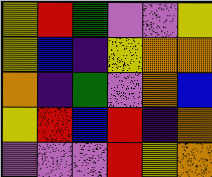[["yellow", "red", "green", "violet", "violet", "yellow"], ["yellow", "blue", "indigo", "yellow", "orange", "orange"], ["orange", "indigo", "green", "violet", "orange", "blue"], ["yellow", "red", "blue", "red", "indigo", "orange"], ["violet", "violet", "violet", "red", "yellow", "orange"]]